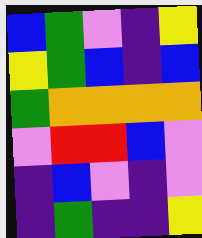[["blue", "green", "violet", "indigo", "yellow"], ["yellow", "green", "blue", "indigo", "blue"], ["green", "orange", "orange", "orange", "orange"], ["violet", "red", "red", "blue", "violet"], ["indigo", "blue", "violet", "indigo", "violet"], ["indigo", "green", "indigo", "indigo", "yellow"]]